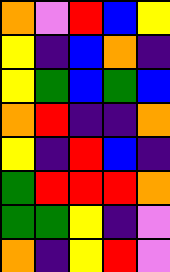[["orange", "violet", "red", "blue", "yellow"], ["yellow", "indigo", "blue", "orange", "indigo"], ["yellow", "green", "blue", "green", "blue"], ["orange", "red", "indigo", "indigo", "orange"], ["yellow", "indigo", "red", "blue", "indigo"], ["green", "red", "red", "red", "orange"], ["green", "green", "yellow", "indigo", "violet"], ["orange", "indigo", "yellow", "red", "violet"]]